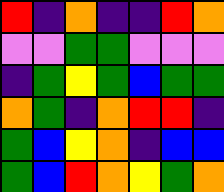[["red", "indigo", "orange", "indigo", "indigo", "red", "orange"], ["violet", "violet", "green", "green", "violet", "violet", "violet"], ["indigo", "green", "yellow", "green", "blue", "green", "green"], ["orange", "green", "indigo", "orange", "red", "red", "indigo"], ["green", "blue", "yellow", "orange", "indigo", "blue", "blue"], ["green", "blue", "red", "orange", "yellow", "green", "orange"]]